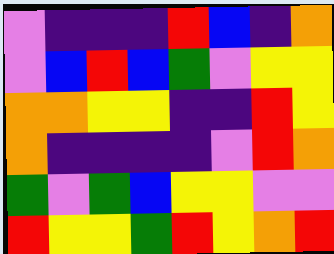[["violet", "indigo", "indigo", "indigo", "red", "blue", "indigo", "orange"], ["violet", "blue", "red", "blue", "green", "violet", "yellow", "yellow"], ["orange", "orange", "yellow", "yellow", "indigo", "indigo", "red", "yellow"], ["orange", "indigo", "indigo", "indigo", "indigo", "violet", "red", "orange"], ["green", "violet", "green", "blue", "yellow", "yellow", "violet", "violet"], ["red", "yellow", "yellow", "green", "red", "yellow", "orange", "red"]]